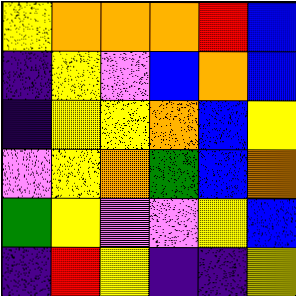[["yellow", "orange", "orange", "orange", "red", "blue"], ["indigo", "yellow", "violet", "blue", "orange", "blue"], ["indigo", "yellow", "yellow", "orange", "blue", "yellow"], ["violet", "yellow", "orange", "green", "blue", "orange"], ["green", "yellow", "violet", "violet", "yellow", "blue"], ["indigo", "red", "yellow", "indigo", "indigo", "yellow"]]